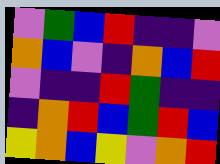[["violet", "green", "blue", "red", "indigo", "indigo", "violet"], ["orange", "blue", "violet", "indigo", "orange", "blue", "red"], ["violet", "indigo", "indigo", "red", "green", "indigo", "indigo"], ["indigo", "orange", "red", "blue", "green", "red", "blue"], ["yellow", "orange", "blue", "yellow", "violet", "orange", "red"]]